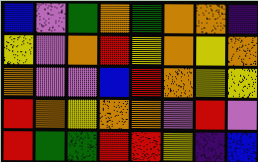[["blue", "violet", "green", "orange", "green", "orange", "orange", "indigo"], ["yellow", "violet", "orange", "red", "yellow", "orange", "yellow", "orange"], ["orange", "violet", "violet", "blue", "red", "orange", "yellow", "yellow"], ["red", "orange", "yellow", "orange", "orange", "violet", "red", "violet"], ["red", "green", "green", "red", "red", "yellow", "indigo", "blue"]]